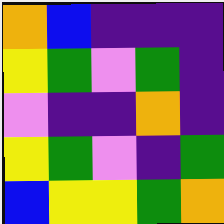[["orange", "blue", "indigo", "indigo", "indigo"], ["yellow", "green", "violet", "green", "indigo"], ["violet", "indigo", "indigo", "orange", "indigo"], ["yellow", "green", "violet", "indigo", "green"], ["blue", "yellow", "yellow", "green", "orange"]]